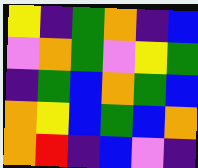[["yellow", "indigo", "green", "orange", "indigo", "blue"], ["violet", "orange", "green", "violet", "yellow", "green"], ["indigo", "green", "blue", "orange", "green", "blue"], ["orange", "yellow", "blue", "green", "blue", "orange"], ["orange", "red", "indigo", "blue", "violet", "indigo"]]